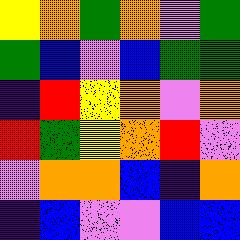[["yellow", "orange", "green", "orange", "violet", "green"], ["green", "blue", "violet", "blue", "green", "green"], ["indigo", "red", "yellow", "orange", "violet", "orange"], ["red", "green", "yellow", "orange", "red", "violet"], ["violet", "orange", "orange", "blue", "indigo", "orange"], ["indigo", "blue", "violet", "violet", "blue", "blue"]]